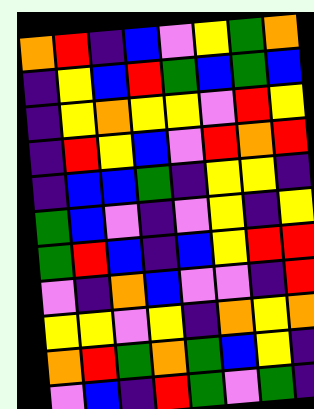[["orange", "red", "indigo", "blue", "violet", "yellow", "green", "orange"], ["indigo", "yellow", "blue", "red", "green", "blue", "green", "blue"], ["indigo", "yellow", "orange", "yellow", "yellow", "violet", "red", "yellow"], ["indigo", "red", "yellow", "blue", "violet", "red", "orange", "red"], ["indigo", "blue", "blue", "green", "indigo", "yellow", "yellow", "indigo"], ["green", "blue", "violet", "indigo", "violet", "yellow", "indigo", "yellow"], ["green", "red", "blue", "indigo", "blue", "yellow", "red", "red"], ["violet", "indigo", "orange", "blue", "violet", "violet", "indigo", "red"], ["yellow", "yellow", "violet", "yellow", "indigo", "orange", "yellow", "orange"], ["orange", "red", "green", "orange", "green", "blue", "yellow", "indigo"], ["violet", "blue", "indigo", "red", "green", "violet", "green", "indigo"]]